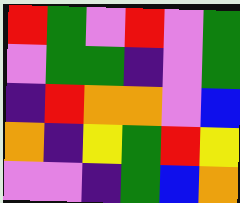[["red", "green", "violet", "red", "violet", "green"], ["violet", "green", "green", "indigo", "violet", "green"], ["indigo", "red", "orange", "orange", "violet", "blue"], ["orange", "indigo", "yellow", "green", "red", "yellow"], ["violet", "violet", "indigo", "green", "blue", "orange"]]